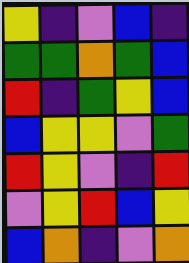[["yellow", "indigo", "violet", "blue", "indigo"], ["green", "green", "orange", "green", "blue"], ["red", "indigo", "green", "yellow", "blue"], ["blue", "yellow", "yellow", "violet", "green"], ["red", "yellow", "violet", "indigo", "red"], ["violet", "yellow", "red", "blue", "yellow"], ["blue", "orange", "indigo", "violet", "orange"]]